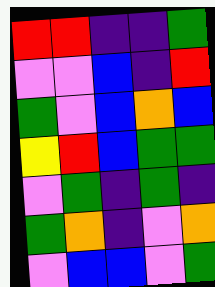[["red", "red", "indigo", "indigo", "green"], ["violet", "violet", "blue", "indigo", "red"], ["green", "violet", "blue", "orange", "blue"], ["yellow", "red", "blue", "green", "green"], ["violet", "green", "indigo", "green", "indigo"], ["green", "orange", "indigo", "violet", "orange"], ["violet", "blue", "blue", "violet", "green"]]